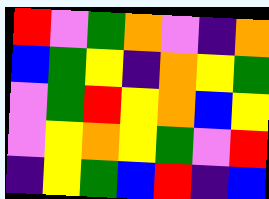[["red", "violet", "green", "orange", "violet", "indigo", "orange"], ["blue", "green", "yellow", "indigo", "orange", "yellow", "green"], ["violet", "green", "red", "yellow", "orange", "blue", "yellow"], ["violet", "yellow", "orange", "yellow", "green", "violet", "red"], ["indigo", "yellow", "green", "blue", "red", "indigo", "blue"]]